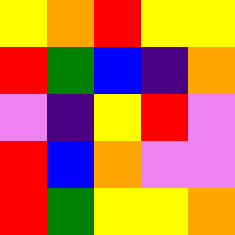[["yellow", "orange", "red", "yellow", "yellow"], ["red", "green", "blue", "indigo", "orange"], ["violet", "indigo", "yellow", "red", "violet"], ["red", "blue", "orange", "violet", "violet"], ["red", "green", "yellow", "yellow", "orange"]]